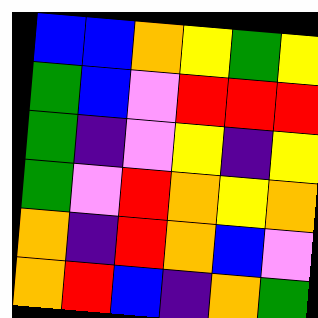[["blue", "blue", "orange", "yellow", "green", "yellow"], ["green", "blue", "violet", "red", "red", "red"], ["green", "indigo", "violet", "yellow", "indigo", "yellow"], ["green", "violet", "red", "orange", "yellow", "orange"], ["orange", "indigo", "red", "orange", "blue", "violet"], ["orange", "red", "blue", "indigo", "orange", "green"]]